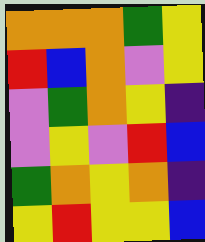[["orange", "orange", "orange", "green", "yellow"], ["red", "blue", "orange", "violet", "yellow"], ["violet", "green", "orange", "yellow", "indigo"], ["violet", "yellow", "violet", "red", "blue"], ["green", "orange", "yellow", "orange", "indigo"], ["yellow", "red", "yellow", "yellow", "blue"]]